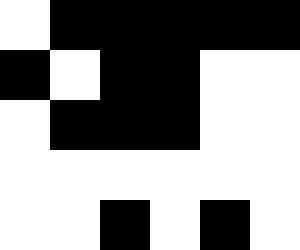[["white", "black", "black", "black", "black", "black"], ["black", "white", "black", "black", "white", "white"], ["white", "black", "black", "black", "white", "white"], ["white", "white", "white", "white", "white", "white"], ["white", "white", "black", "white", "black", "white"]]